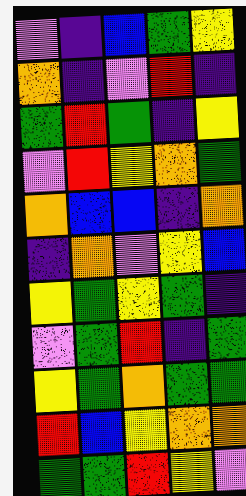[["violet", "indigo", "blue", "green", "yellow"], ["orange", "indigo", "violet", "red", "indigo"], ["green", "red", "green", "indigo", "yellow"], ["violet", "red", "yellow", "orange", "green"], ["orange", "blue", "blue", "indigo", "orange"], ["indigo", "orange", "violet", "yellow", "blue"], ["yellow", "green", "yellow", "green", "indigo"], ["violet", "green", "red", "indigo", "green"], ["yellow", "green", "orange", "green", "green"], ["red", "blue", "yellow", "orange", "orange"], ["green", "green", "red", "yellow", "violet"]]